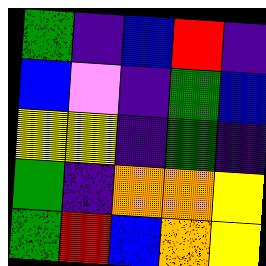[["green", "indigo", "blue", "red", "indigo"], ["blue", "violet", "indigo", "green", "blue"], ["yellow", "yellow", "indigo", "green", "indigo"], ["green", "indigo", "orange", "orange", "yellow"], ["green", "red", "blue", "orange", "yellow"]]